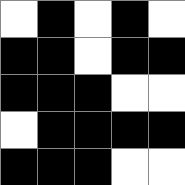[["white", "black", "white", "black", "white"], ["black", "black", "white", "black", "black"], ["black", "black", "black", "white", "white"], ["white", "black", "black", "black", "black"], ["black", "black", "black", "white", "white"]]